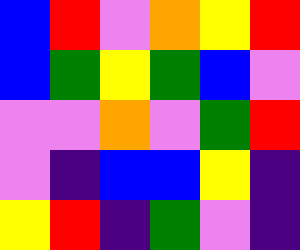[["blue", "red", "violet", "orange", "yellow", "red"], ["blue", "green", "yellow", "green", "blue", "violet"], ["violet", "violet", "orange", "violet", "green", "red"], ["violet", "indigo", "blue", "blue", "yellow", "indigo"], ["yellow", "red", "indigo", "green", "violet", "indigo"]]